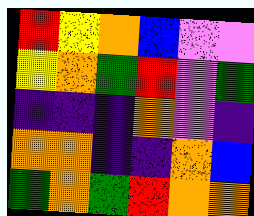[["red", "yellow", "orange", "blue", "violet", "violet"], ["yellow", "orange", "green", "red", "violet", "green"], ["indigo", "indigo", "indigo", "orange", "violet", "indigo"], ["orange", "orange", "indigo", "indigo", "orange", "blue"], ["green", "orange", "green", "red", "orange", "orange"]]